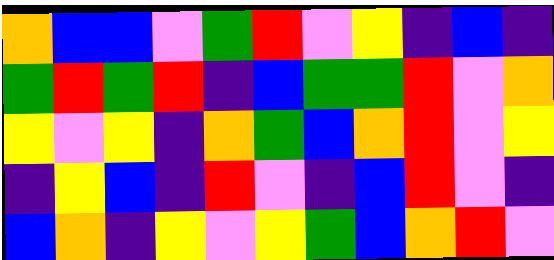[["orange", "blue", "blue", "violet", "green", "red", "violet", "yellow", "indigo", "blue", "indigo"], ["green", "red", "green", "red", "indigo", "blue", "green", "green", "red", "violet", "orange"], ["yellow", "violet", "yellow", "indigo", "orange", "green", "blue", "orange", "red", "violet", "yellow"], ["indigo", "yellow", "blue", "indigo", "red", "violet", "indigo", "blue", "red", "violet", "indigo"], ["blue", "orange", "indigo", "yellow", "violet", "yellow", "green", "blue", "orange", "red", "violet"]]